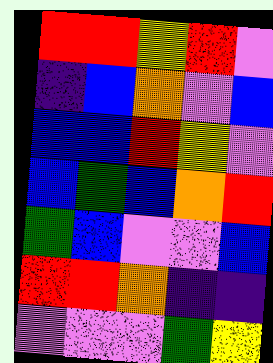[["red", "red", "yellow", "red", "violet"], ["indigo", "blue", "orange", "violet", "blue"], ["blue", "blue", "red", "yellow", "violet"], ["blue", "green", "blue", "orange", "red"], ["green", "blue", "violet", "violet", "blue"], ["red", "red", "orange", "indigo", "indigo"], ["violet", "violet", "violet", "green", "yellow"]]